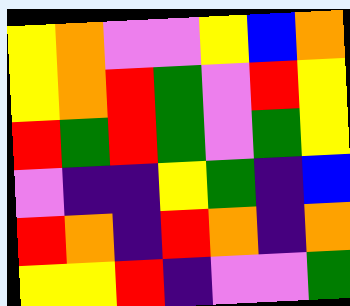[["yellow", "orange", "violet", "violet", "yellow", "blue", "orange"], ["yellow", "orange", "red", "green", "violet", "red", "yellow"], ["red", "green", "red", "green", "violet", "green", "yellow"], ["violet", "indigo", "indigo", "yellow", "green", "indigo", "blue"], ["red", "orange", "indigo", "red", "orange", "indigo", "orange"], ["yellow", "yellow", "red", "indigo", "violet", "violet", "green"]]